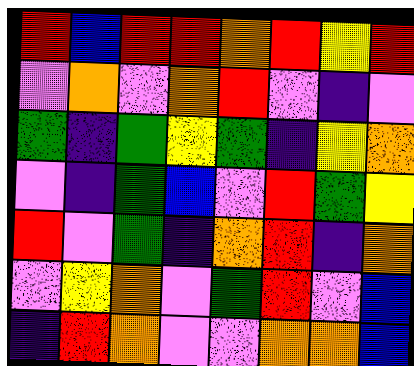[["red", "blue", "red", "red", "orange", "red", "yellow", "red"], ["violet", "orange", "violet", "orange", "red", "violet", "indigo", "violet"], ["green", "indigo", "green", "yellow", "green", "indigo", "yellow", "orange"], ["violet", "indigo", "green", "blue", "violet", "red", "green", "yellow"], ["red", "violet", "green", "indigo", "orange", "red", "indigo", "orange"], ["violet", "yellow", "orange", "violet", "green", "red", "violet", "blue"], ["indigo", "red", "orange", "violet", "violet", "orange", "orange", "blue"]]